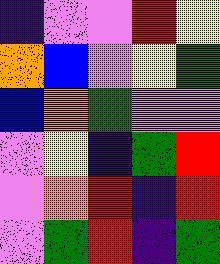[["indigo", "violet", "violet", "red", "yellow"], ["orange", "blue", "violet", "yellow", "green"], ["blue", "orange", "green", "violet", "violet"], ["violet", "yellow", "indigo", "green", "red"], ["violet", "orange", "red", "indigo", "red"], ["violet", "green", "red", "indigo", "green"]]